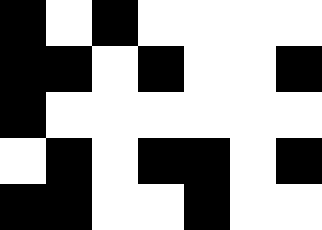[["black", "white", "black", "white", "white", "white", "white"], ["black", "black", "white", "black", "white", "white", "black"], ["black", "white", "white", "white", "white", "white", "white"], ["white", "black", "white", "black", "black", "white", "black"], ["black", "black", "white", "white", "black", "white", "white"]]